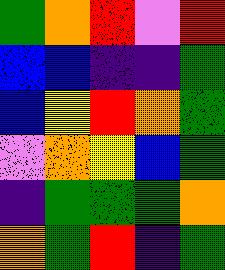[["green", "orange", "red", "violet", "red"], ["blue", "blue", "indigo", "indigo", "green"], ["blue", "yellow", "red", "orange", "green"], ["violet", "orange", "yellow", "blue", "green"], ["indigo", "green", "green", "green", "orange"], ["orange", "green", "red", "indigo", "green"]]